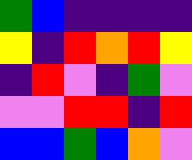[["green", "blue", "indigo", "indigo", "indigo", "indigo"], ["yellow", "indigo", "red", "orange", "red", "yellow"], ["indigo", "red", "violet", "indigo", "green", "violet"], ["violet", "violet", "red", "red", "indigo", "red"], ["blue", "blue", "green", "blue", "orange", "violet"]]